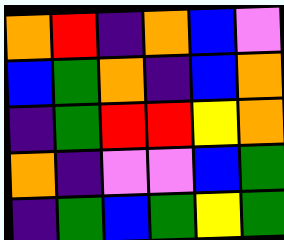[["orange", "red", "indigo", "orange", "blue", "violet"], ["blue", "green", "orange", "indigo", "blue", "orange"], ["indigo", "green", "red", "red", "yellow", "orange"], ["orange", "indigo", "violet", "violet", "blue", "green"], ["indigo", "green", "blue", "green", "yellow", "green"]]